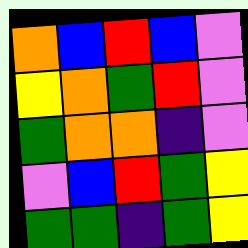[["orange", "blue", "red", "blue", "violet"], ["yellow", "orange", "green", "red", "violet"], ["green", "orange", "orange", "indigo", "violet"], ["violet", "blue", "red", "green", "yellow"], ["green", "green", "indigo", "green", "yellow"]]